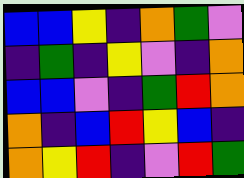[["blue", "blue", "yellow", "indigo", "orange", "green", "violet"], ["indigo", "green", "indigo", "yellow", "violet", "indigo", "orange"], ["blue", "blue", "violet", "indigo", "green", "red", "orange"], ["orange", "indigo", "blue", "red", "yellow", "blue", "indigo"], ["orange", "yellow", "red", "indigo", "violet", "red", "green"]]